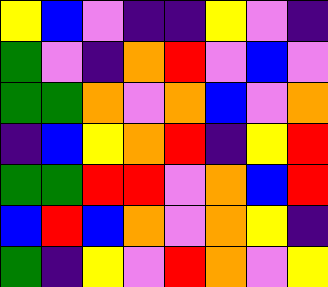[["yellow", "blue", "violet", "indigo", "indigo", "yellow", "violet", "indigo"], ["green", "violet", "indigo", "orange", "red", "violet", "blue", "violet"], ["green", "green", "orange", "violet", "orange", "blue", "violet", "orange"], ["indigo", "blue", "yellow", "orange", "red", "indigo", "yellow", "red"], ["green", "green", "red", "red", "violet", "orange", "blue", "red"], ["blue", "red", "blue", "orange", "violet", "orange", "yellow", "indigo"], ["green", "indigo", "yellow", "violet", "red", "orange", "violet", "yellow"]]